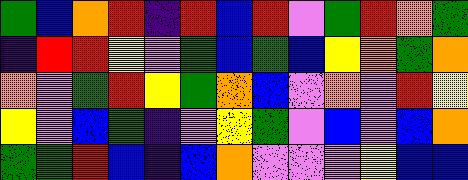[["green", "blue", "orange", "red", "indigo", "red", "blue", "red", "violet", "green", "red", "orange", "green"], ["indigo", "red", "red", "yellow", "violet", "green", "blue", "green", "blue", "yellow", "orange", "green", "orange"], ["orange", "violet", "green", "red", "yellow", "green", "orange", "blue", "violet", "orange", "violet", "red", "yellow"], ["yellow", "violet", "blue", "green", "indigo", "violet", "yellow", "green", "violet", "blue", "violet", "blue", "orange"], ["green", "green", "red", "blue", "indigo", "blue", "orange", "violet", "violet", "violet", "yellow", "blue", "blue"]]